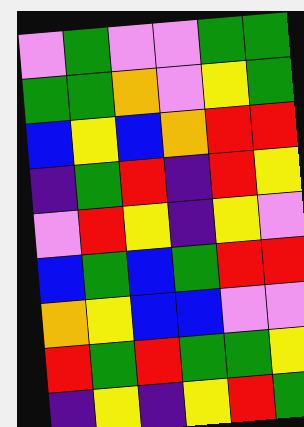[["violet", "green", "violet", "violet", "green", "green"], ["green", "green", "orange", "violet", "yellow", "green"], ["blue", "yellow", "blue", "orange", "red", "red"], ["indigo", "green", "red", "indigo", "red", "yellow"], ["violet", "red", "yellow", "indigo", "yellow", "violet"], ["blue", "green", "blue", "green", "red", "red"], ["orange", "yellow", "blue", "blue", "violet", "violet"], ["red", "green", "red", "green", "green", "yellow"], ["indigo", "yellow", "indigo", "yellow", "red", "green"]]